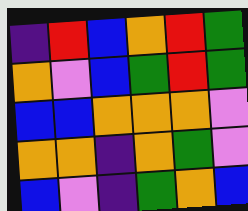[["indigo", "red", "blue", "orange", "red", "green"], ["orange", "violet", "blue", "green", "red", "green"], ["blue", "blue", "orange", "orange", "orange", "violet"], ["orange", "orange", "indigo", "orange", "green", "violet"], ["blue", "violet", "indigo", "green", "orange", "blue"]]